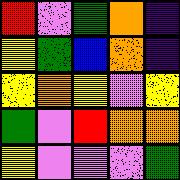[["red", "violet", "green", "orange", "indigo"], ["yellow", "green", "blue", "orange", "indigo"], ["yellow", "orange", "yellow", "violet", "yellow"], ["green", "violet", "red", "orange", "orange"], ["yellow", "violet", "violet", "violet", "green"]]